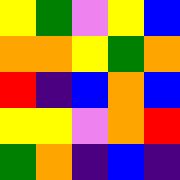[["yellow", "green", "violet", "yellow", "blue"], ["orange", "orange", "yellow", "green", "orange"], ["red", "indigo", "blue", "orange", "blue"], ["yellow", "yellow", "violet", "orange", "red"], ["green", "orange", "indigo", "blue", "indigo"]]